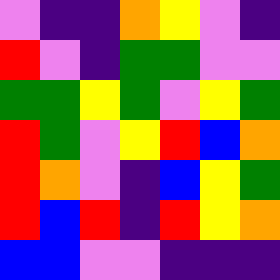[["violet", "indigo", "indigo", "orange", "yellow", "violet", "indigo"], ["red", "violet", "indigo", "green", "green", "violet", "violet"], ["green", "green", "yellow", "green", "violet", "yellow", "green"], ["red", "green", "violet", "yellow", "red", "blue", "orange"], ["red", "orange", "violet", "indigo", "blue", "yellow", "green"], ["red", "blue", "red", "indigo", "red", "yellow", "orange"], ["blue", "blue", "violet", "violet", "indigo", "indigo", "indigo"]]